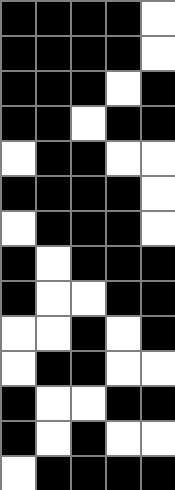[["black", "black", "black", "black", "white"], ["black", "black", "black", "black", "white"], ["black", "black", "black", "white", "black"], ["black", "black", "white", "black", "black"], ["white", "black", "black", "white", "white"], ["black", "black", "black", "black", "white"], ["white", "black", "black", "black", "white"], ["black", "white", "black", "black", "black"], ["black", "white", "white", "black", "black"], ["white", "white", "black", "white", "black"], ["white", "black", "black", "white", "white"], ["black", "white", "white", "black", "black"], ["black", "white", "black", "white", "white"], ["white", "black", "black", "black", "black"]]